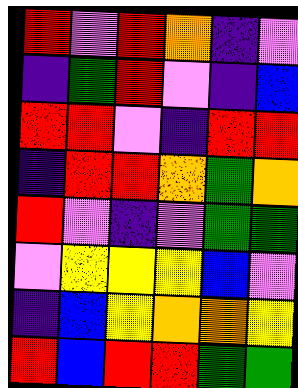[["red", "violet", "red", "orange", "indigo", "violet"], ["indigo", "green", "red", "violet", "indigo", "blue"], ["red", "red", "violet", "indigo", "red", "red"], ["indigo", "red", "red", "orange", "green", "orange"], ["red", "violet", "indigo", "violet", "green", "green"], ["violet", "yellow", "yellow", "yellow", "blue", "violet"], ["indigo", "blue", "yellow", "orange", "orange", "yellow"], ["red", "blue", "red", "red", "green", "green"]]